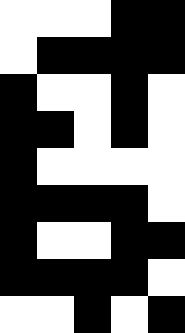[["white", "white", "white", "black", "black"], ["white", "black", "black", "black", "black"], ["black", "white", "white", "black", "white"], ["black", "black", "white", "black", "white"], ["black", "white", "white", "white", "white"], ["black", "black", "black", "black", "white"], ["black", "white", "white", "black", "black"], ["black", "black", "black", "black", "white"], ["white", "white", "black", "white", "black"]]